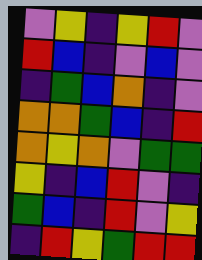[["violet", "yellow", "indigo", "yellow", "red", "violet"], ["red", "blue", "indigo", "violet", "blue", "violet"], ["indigo", "green", "blue", "orange", "indigo", "violet"], ["orange", "orange", "green", "blue", "indigo", "red"], ["orange", "yellow", "orange", "violet", "green", "green"], ["yellow", "indigo", "blue", "red", "violet", "indigo"], ["green", "blue", "indigo", "red", "violet", "yellow"], ["indigo", "red", "yellow", "green", "red", "red"]]